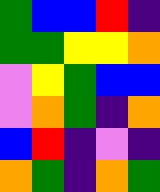[["green", "blue", "blue", "red", "indigo"], ["green", "green", "yellow", "yellow", "orange"], ["violet", "yellow", "green", "blue", "blue"], ["violet", "orange", "green", "indigo", "orange"], ["blue", "red", "indigo", "violet", "indigo"], ["orange", "green", "indigo", "orange", "green"]]